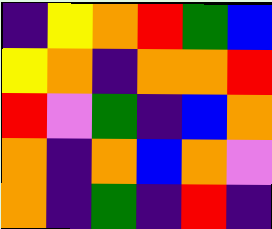[["indigo", "yellow", "orange", "red", "green", "blue"], ["yellow", "orange", "indigo", "orange", "orange", "red"], ["red", "violet", "green", "indigo", "blue", "orange"], ["orange", "indigo", "orange", "blue", "orange", "violet"], ["orange", "indigo", "green", "indigo", "red", "indigo"]]